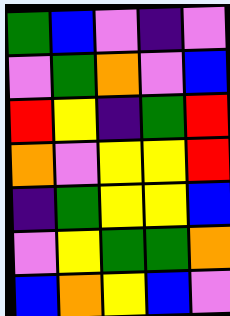[["green", "blue", "violet", "indigo", "violet"], ["violet", "green", "orange", "violet", "blue"], ["red", "yellow", "indigo", "green", "red"], ["orange", "violet", "yellow", "yellow", "red"], ["indigo", "green", "yellow", "yellow", "blue"], ["violet", "yellow", "green", "green", "orange"], ["blue", "orange", "yellow", "blue", "violet"]]